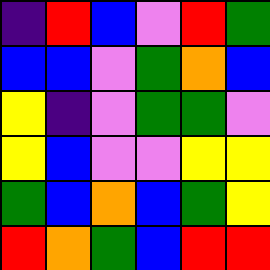[["indigo", "red", "blue", "violet", "red", "green"], ["blue", "blue", "violet", "green", "orange", "blue"], ["yellow", "indigo", "violet", "green", "green", "violet"], ["yellow", "blue", "violet", "violet", "yellow", "yellow"], ["green", "blue", "orange", "blue", "green", "yellow"], ["red", "orange", "green", "blue", "red", "red"]]